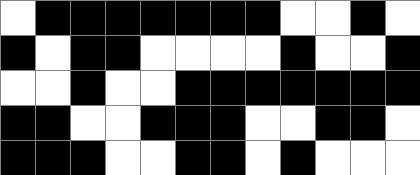[["white", "black", "black", "black", "black", "black", "black", "black", "white", "white", "black", "white"], ["black", "white", "black", "black", "white", "white", "white", "white", "black", "white", "white", "black"], ["white", "white", "black", "white", "white", "black", "black", "black", "black", "black", "black", "black"], ["black", "black", "white", "white", "black", "black", "black", "white", "white", "black", "black", "white"], ["black", "black", "black", "white", "white", "black", "black", "white", "black", "white", "white", "white"]]